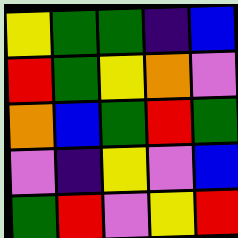[["yellow", "green", "green", "indigo", "blue"], ["red", "green", "yellow", "orange", "violet"], ["orange", "blue", "green", "red", "green"], ["violet", "indigo", "yellow", "violet", "blue"], ["green", "red", "violet", "yellow", "red"]]